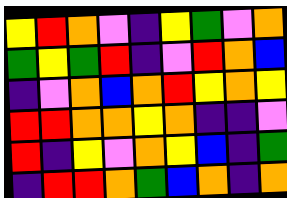[["yellow", "red", "orange", "violet", "indigo", "yellow", "green", "violet", "orange"], ["green", "yellow", "green", "red", "indigo", "violet", "red", "orange", "blue"], ["indigo", "violet", "orange", "blue", "orange", "red", "yellow", "orange", "yellow"], ["red", "red", "orange", "orange", "yellow", "orange", "indigo", "indigo", "violet"], ["red", "indigo", "yellow", "violet", "orange", "yellow", "blue", "indigo", "green"], ["indigo", "red", "red", "orange", "green", "blue", "orange", "indigo", "orange"]]